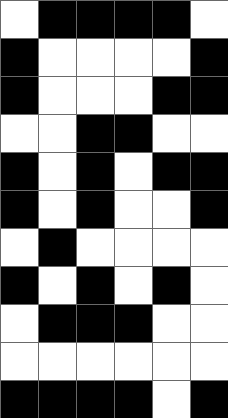[["white", "black", "black", "black", "black", "white"], ["black", "white", "white", "white", "white", "black"], ["black", "white", "white", "white", "black", "black"], ["white", "white", "black", "black", "white", "white"], ["black", "white", "black", "white", "black", "black"], ["black", "white", "black", "white", "white", "black"], ["white", "black", "white", "white", "white", "white"], ["black", "white", "black", "white", "black", "white"], ["white", "black", "black", "black", "white", "white"], ["white", "white", "white", "white", "white", "white"], ["black", "black", "black", "black", "white", "black"]]